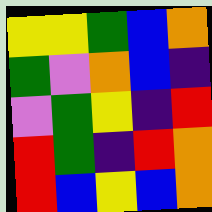[["yellow", "yellow", "green", "blue", "orange"], ["green", "violet", "orange", "blue", "indigo"], ["violet", "green", "yellow", "indigo", "red"], ["red", "green", "indigo", "red", "orange"], ["red", "blue", "yellow", "blue", "orange"]]